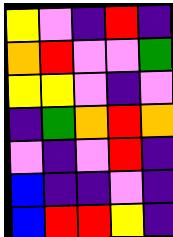[["yellow", "violet", "indigo", "red", "indigo"], ["orange", "red", "violet", "violet", "green"], ["yellow", "yellow", "violet", "indigo", "violet"], ["indigo", "green", "orange", "red", "orange"], ["violet", "indigo", "violet", "red", "indigo"], ["blue", "indigo", "indigo", "violet", "indigo"], ["blue", "red", "red", "yellow", "indigo"]]